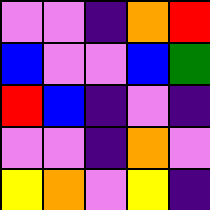[["violet", "violet", "indigo", "orange", "red"], ["blue", "violet", "violet", "blue", "green"], ["red", "blue", "indigo", "violet", "indigo"], ["violet", "violet", "indigo", "orange", "violet"], ["yellow", "orange", "violet", "yellow", "indigo"]]